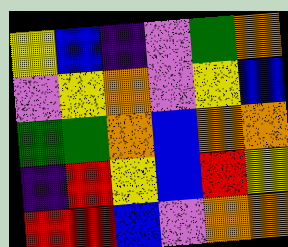[["yellow", "blue", "indigo", "violet", "green", "orange"], ["violet", "yellow", "orange", "violet", "yellow", "blue"], ["green", "green", "orange", "blue", "orange", "orange"], ["indigo", "red", "yellow", "blue", "red", "yellow"], ["red", "red", "blue", "violet", "orange", "orange"]]